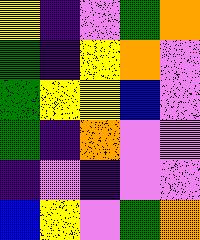[["yellow", "indigo", "violet", "green", "orange"], ["green", "indigo", "yellow", "orange", "violet"], ["green", "yellow", "yellow", "blue", "violet"], ["green", "indigo", "orange", "violet", "violet"], ["indigo", "violet", "indigo", "violet", "violet"], ["blue", "yellow", "violet", "green", "orange"]]